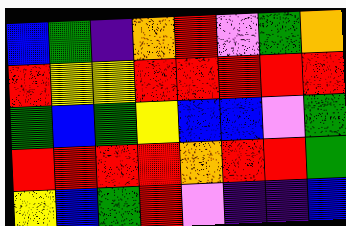[["blue", "green", "indigo", "orange", "red", "violet", "green", "orange"], ["red", "yellow", "yellow", "red", "red", "red", "red", "red"], ["green", "blue", "green", "yellow", "blue", "blue", "violet", "green"], ["red", "red", "red", "red", "orange", "red", "red", "green"], ["yellow", "blue", "green", "red", "violet", "indigo", "indigo", "blue"]]